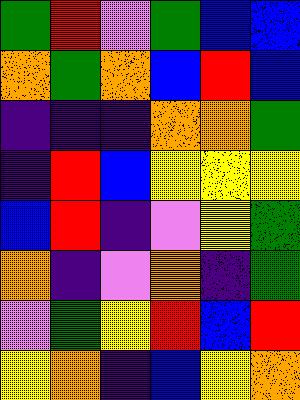[["green", "red", "violet", "green", "blue", "blue"], ["orange", "green", "orange", "blue", "red", "blue"], ["indigo", "indigo", "indigo", "orange", "orange", "green"], ["indigo", "red", "blue", "yellow", "yellow", "yellow"], ["blue", "red", "indigo", "violet", "yellow", "green"], ["orange", "indigo", "violet", "orange", "indigo", "green"], ["violet", "green", "yellow", "red", "blue", "red"], ["yellow", "orange", "indigo", "blue", "yellow", "orange"]]